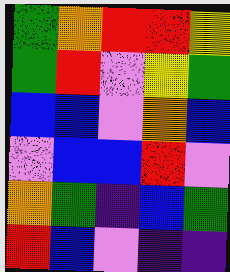[["green", "orange", "red", "red", "yellow"], ["green", "red", "violet", "yellow", "green"], ["blue", "blue", "violet", "orange", "blue"], ["violet", "blue", "blue", "red", "violet"], ["orange", "green", "indigo", "blue", "green"], ["red", "blue", "violet", "indigo", "indigo"]]